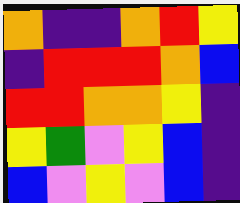[["orange", "indigo", "indigo", "orange", "red", "yellow"], ["indigo", "red", "red", "red", "orange", "blue"], ["red", "red", "orange", "orange", "yellow", "indigo"], ["yellow", "green", "violet", "yellow", "blue", "indigo"], ["blue", "violet", "yellow", "violet", "blue", "indigo"]]